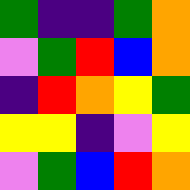[["green", "indigo", "indigo", "green", "orange"], ["violet", "green", "red", "blue", "orange"], ["indigo", "red", "orange", "yellow", "green"], ["yellow", "yellow", "indigo", "violet", "yellow"], ["violet", "green", "blue", "red", "orange"]]